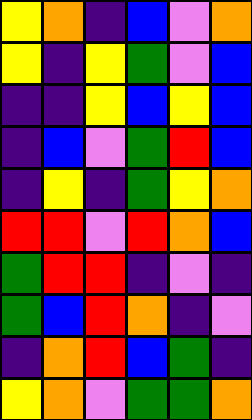[["yellow", "orange", "indigo", "blue", "violet", "orange"], ["yellow", "indigo", "yellow", "green", "violet", "blue"], ["indigo", "indigo", "yellow", "blue", "yellow", "blue"], ["indigo", "blue", "violet", "green", "red", "blue"], ["indigo", "yellow", "indigo", "green", "yellow", "orange"], ["red", "red", "violet", "red", "orange", "blue"], ["green", "red", "red", "indigo", "violet", "indigo"], ["green", "blue", "red", "orange", "indigo", "violet"], ["indigo", "orange", "red", "blue", "green", "indigo"], ["yellow", "orange", "violet", "green", "green", "orange"]]